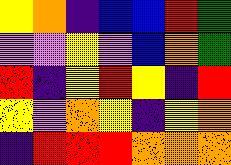[["yellow", "orange", "indigo", "blue", "blue", "red", "green"], ["violet", "violet", "yellow", "violet", "blue", "orange", "green"], ["red", "indigo", "yellow", "red", "yellow", "indigo", "red"], ["yellow", "violet", "orange", "yellow", "indigo", "yellow", "orange"], ["indigo", "red", "red", "red", "orange", "orange", "orange"]]